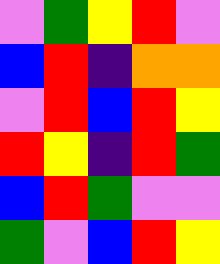[["violet", "green", "yellow", "red", "violet"], ["blue", "red", "indigo", "orange", "orange"], ["violet", "red", "blue", "red", "yellow"], ["red", "yellow", "indigo", "red", "green"], ["blue", "red", "green", "violet", "violet"], ["green", "violet", "blue", "red", "yellow"]]